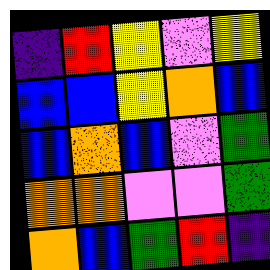[["indigo", "red", "yellow", "violet", "yellow"], ["blue", "blue", "yellow", "orange", "blue"], ["blue", "orange", "blue", "violet", "green"], ["orange", "orange", "violet", "violet", "green"], ["orange", "blue", "green", "red", "indigo"]]